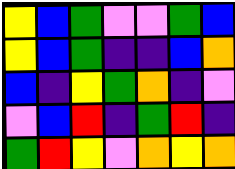[["yellow", "blue", "green", "violet", "violet", "green", "blue"], ["yellow", "blue", "green", "indigo", "indigo", "blue", "orange"], ["blue", "indigo", "yellow", "green", "orange", "indigo", "violet"], ["violet", "blue", "red", "indigo", "green", "red", "indigo"], ["green", "red", "yellow", "violet", "orange", "yellow", "orange"]]